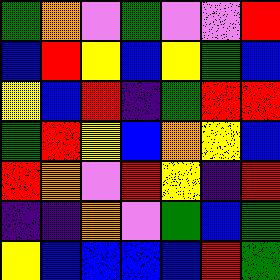[["green", "orange", "violet", "green", "violet", "violet", "red"], ["blue", "red", "yellow", "blue", "yellow", "green", "blue"], ["yellow", "blue", "red", "indigo", "green", "red", "red"], ["green", "red", "yellow", "blue", "orange", "yellow", "blue"], ["red", "orange", "violet", "red", "yellow", "indigo", "red"], ["indigo", "indigo", "orange", "violet", "green", "blue", "green"], ["yellow", "blue", "blue", "blue", "blue", "red", "green"]]